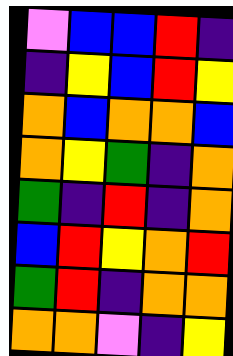[["violet", "blue", "blue", "red", "indigo"], ["indigo", "yellow", "blue", "red", "yellow"], ["orange", "blue", "orange", "orange", "blue"], ["orange", "yellow", "green", "indigo", "orange"], ["green", "indigo", "red", "indigo", "orange"], ["blue", "red", "yellow", "orange", "red"], ["green", "red", "indigo", "orange", "orange"], ["orange", "orange", "violet", "indigo", "yellow"]]